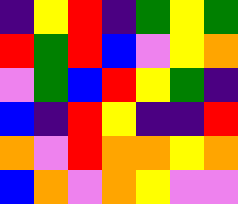[["indigo", "yellow", "red", "indigo", "green", "yellow", "green"], ["red", "green", "red", "blue", "violet", "yellow", "orange"], ["violet", "green", "blue", "red", "yellow", "green", "indigo"], ["blue", "indigo", "red", "yellow", "indigo", "indigo", "red"], ["orange", "violet", "red", "orange", "orange", "yellow", "orange"], ["blue", "orange", "violet", "orange", "yellow", "violet", "violet"]]